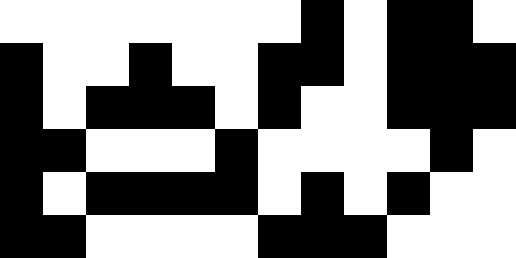[["white", "white", "white", "white", "white", "white", "white", "black", "white", "black", "black", "white"], ["black", "white", "white", "black", "white", "white", "black", "black", "white", "black", "black", "black"], ["black", "white", "black", "black", "black", "white", "black", "white", "white", "black", "black", "black"], ["black", "black", "white", "white", "white", "black", "white", "white", "white", "white", "black", "white"], ["black", "white", "black", "black", "black", "black", "white", "black", "white", "black", "white", "white"], ["black", "black", "white", "white", "white", "white", "black", "black", "black", "white", "white", "white"]]